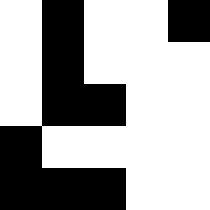[["white", "black", "white", "white", "black"], ["white", "black", "white", "white", "white"], ["white", "black", "black", "white", "white"], ["black", "white", "white", "white", "white"], ["black", "black", "black", "white", "white"]]